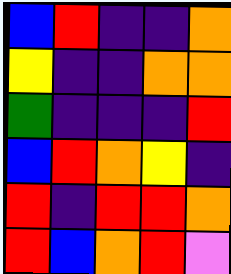[["blue", "red", "indigo", "indigo", "orange"], ["yellow", "indigo", "indigo", "orange", "orange"], ["green", "indigo", "indigo", "indigo", "red"], ["blue", "red", "orange", "yellow", "indigo"], ["red", "indigo", "red", "red", "orange"], ["red", "blue", "orange", "red", "violet"]]